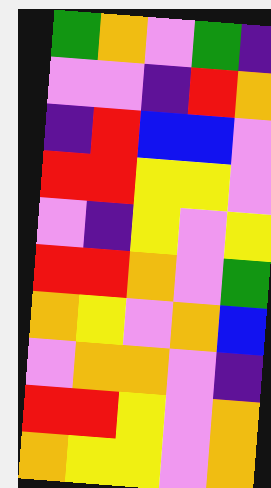[["green", "orange", "violet", "green", "indigo"], ["violet", "violet", "indigo", "red", "orange"], ["indigo", "red", "blue", "blue", "violet"], ["red", "red", "yellow", "yellow", "violet"], ["violet", "indigo", "yellow", "violet", "yellow"], ["red", "red", "orange", "violet", "green"], ["orange", "yellow", "violet", "orange", "blue"], ["violet", "orange", "orange", "violet", "indigo"], ["red", "red", "yellow", "violet", "orange"], ["orange", "yellow", "yellow", "violet", "orange"]]